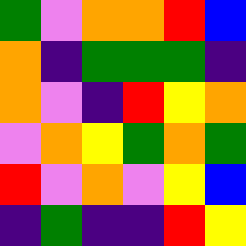[["green", "violet", "orange", "orange", "red", "blue"], ["orange", "indigo", "green", "green", "green", "indigo"], ["orange", "violet", "indigo", "red", "yellow", "orange"], ["violet", "orange", "yellow", "green", "orange", "green"], ["red", "violet", "orange", "violet", "yellow", "blue"], ["indigo", "green", "indigo", "indigo", "red", "yellow"]]